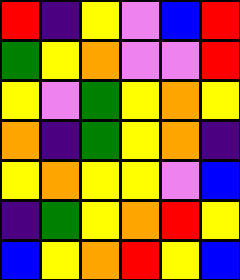[["red", "indigo", "yellow", "violet", "blue", "red"], ["green", "yellow", "orange", "violet", "violet", "red"], ["yellow", "violet", "green", "yellow", "orange", "yellow"], ["orange", "indigo", "green", "yellow", "orange", "indigo"], ["yellow", "orange", "yellow", "yellow", "violet", "blue"], ["indigo", "green", "yellow", "orange", "red", "yellow"], ["blue", "yellow", "orange", "red", "yellow", "blue"]]